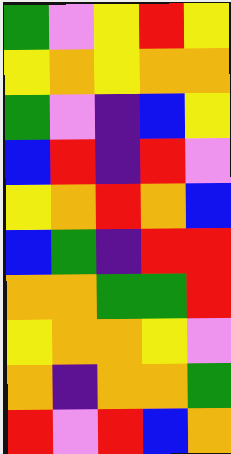[["green", "violet", "yellow", "red", "yellow"], ["yellow", "orange", "yellow", "orange", "orange"], ["green", "violet", "indigo", "blue", "yellow"], ["blue", "red", "indigo", "red", "violet"], ["yellow", "orange", "red", "orange", "blue"], ["blue", "green", "indigo", "red", "red"], ["orange", "orange", "green", "green", "red"], ["yellow", "orange", "orange", "yellow", "violet"], ["orange", "indigo", "orange", "orange", "green"], ["red", "violet", "red", "blue", "orange"]]